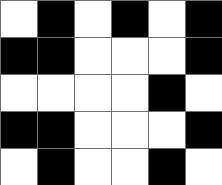[["white", "black", "white", "black", "white", "black"], ["black", "black", "white", "white", "white", "black"], ["white", "white", "white", "white", "black", "white"], ["black", "black", "white", "white", "white", "black"], ["white", "black", "white", "white", "black", "white"]]